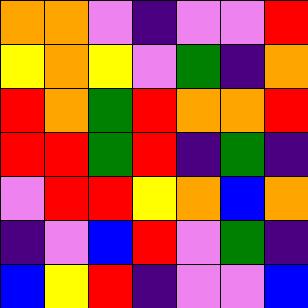[["orange", "orange", "violet", "indigo", "violet", "violet", "red"], ["yellow", "orange", "yellow", "violet", "green", "indigo", "orange"], ["red", "orange", "green", "red", "orange", "orange", "red"], ["red", "red", "green", "red", "indigo", "green", "indigo"], ["violet", "red", "red", "yellow", "orange", "blue", "orange"], ["indigo", "violet", "blue", "red", "violet", "green", "indigo"], ["blue", "yellow", "red", "indigo", "violet", "violet", "blue"]]